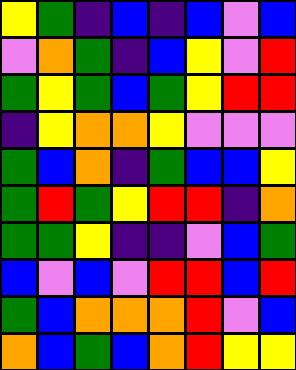[["yellow", "green", "indigo", "blue", "indigo", "blue", "violet", "blue"], ["violet", "orange", "green", "indigo", "blue", "yellow", "violet", "red"], ["green", "yellow", "green", "blue", "green", "yellow", "red", "red"], ["indigo", "yellow", "orange", "orange", "yellow", "violet", "violet", "violet"], ["green", "blue", "orange", "indigo", "green", "blue", "blue", "yellow"], ["green", "red", "green", "yellow", "red", "red", "indigo", "orange"], ["green", "green", "yellow", "indigo", "indigo", "violet", "blue", "green"], ["blue", "violet", "blue", "violet", "red", "red", "blue", "red"], ["green", "blue", "orange", "orange", "orange", "red", "violet", "blue"], ["orange", "blue", "green", "blue", "orange", "red", "yellow", "yellow"]]